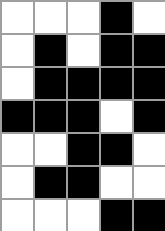[["white", "white", "white", "black", "white"], ["white", "black", "white", "black", "black"], ["white", "black", "black", "black", "black"], ["black", "black", "black", "white", "black"], ["white", "white", "black", "black", "white"], ["white", "black", "black", "white", "white"], ["white", "white", "white", "black", "black"]]